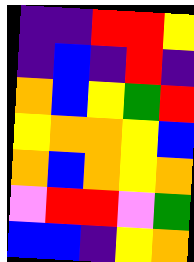[["indigo", "indigo", "red", "red", "yellow"], ["indigo", "blue", "indigo", "red", "indigo"], ["orange", "blue", "yellow", "green", "red"], ["yellow", "orange", "orange", "yellow", "blue"], ["orange", "blue", "orange", "yellow", "orange"], ["violet", "red", "red", "violet", "green"], ["blue", "blue", "indigo", "yellow", "orange"]]